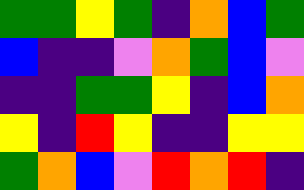[["green", "green", "yellow", "green", "indigo", "orange", "blue", "green"], ["blue", "indigo", "indigo", "violet", "orange", "green", "blue", "violet"], ["indigo", "indigo", "green", "green", "yellow", "indigo", "blue", "orange"], ["yellow", "indigo", "red", "yellow", "indigo", "indigo", "yellow", "yellow"], ["green", "orange", "blue", "violet", "red", "orange", "red", "indigo"]]